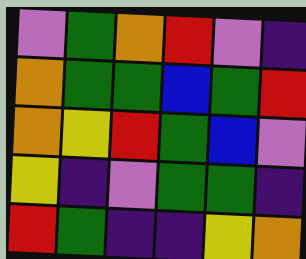[["violet", "green", "orange", "red", "violet", "indigo"], ["orange", "green", "green", "blue", "green", "red"], ["orange", "yellow", "red", "green", "blue", "violet"], ["yellow", "indigo", "violet", "green", "green", "indigo"], ["red", "green", "indigo", "indigo", "yellow", "orange"]]